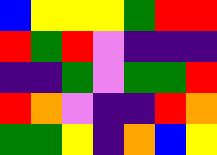[["blue", "yellow", "yellow", "yellow", "green", "red", "red"], ["red", "green", "red", "violet", "indigo", "indigo", "indigo"], ["indigo", "indigo", "green", "violet", "green", "green", "red"], ["red", "orange", "violet", "indigo", "indigo", "red", "orange"], ["green", "green", "yellow", "indigo", "orange", "blue", "yellow"]]